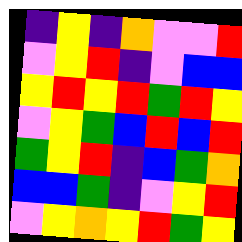[["indigo", "yellow", "indigo", "orange", "violet", "violet", "red"], ["violet", "yellow", "red", "indigo", "violet", "blue", "blue"], ["yellow", "red", "yellow", "red", "green", "red", "yellow"], ["violet", "yellow", "green", "blue", "red", "blue", "red"], ["green", "yellow", "red", "indigo", "blue", "green", "orange"], ["blue", "blue", "green", "indigo", "violet", "yellow", "red"], ["violet", "yellow", "orange", "yellow", "red", "green", "yellow"]]